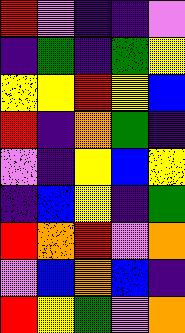[["red", "violet", "indigo", "indigo", "violet"], ["indigo", "green", "indigo", "green", "yellow"], ["yellow", "yellow", "red", "yellow", "blue"], ["red", "indigo", "orange", "green", "indigo"], ["violet", "indigo", "yellow", "blue", "yellow"], ["indigo", "blue", "yellow", "indigo", "green"], ["red", "orange", "red", "violet", "orange"], ["violet", "blue", "orange", "blue", "indigo"], ["red", "yellow", "green", "violet", "orange"]]